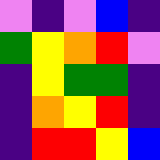[["violet", "indigo", "violet", "blue", "indigo"], ["green", "yellow", "orange", "red", "violet"], ["indigo", "yellow", "green", "green", "indigo"], ["indigo", "orange", "yellow", "red", "indigo"], ["indigo", "red", "red", "yellow", "blue"]]